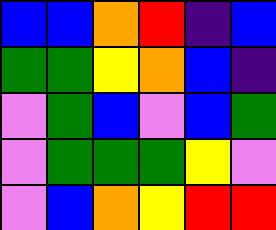[["blue", "blue", "orange", "red", "indigo", "blue"], ["green", "green", "yellow", "orange", "blue", "indigo"], ["violet", "green", "blue", "violet", "blue", "green"], ["violet", "green", "green", "green", "yellow", "violet"], ["violet", "blue", "orange", "yellow", "red", "red"]]